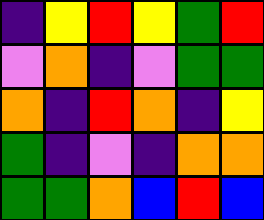[["indigo", "yellow", "red", "yellow", "green", "red"], ["violet", "orange", "indigo", "violet", "green", "green"], ["orange", "indigo", "red", "orange", "indigo", "yellow"], ["green", "indigo", "violet", "indigo", "orange", "orange"], ["green", "green", "orange", "blue", "red", "blue"]]